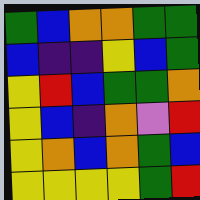[["green", "blue", "orange", "orange", "green", "green"], ["blue", "indigo", "indigo", "yellow", "blue", "green"], ["yellow", "red", "blue", "green", "green", "orange"], ["yellow", "blue", "indigo", "orange", "violet", "red"], ["yellow", "orange", "blue", "orange", "green", "blue"], ["yellow", "yellow", "yellow", "yellow", "green", "red"]]